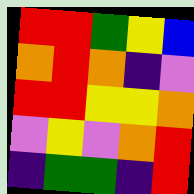[["red", "red", "green", "yellow", "blue"], ["orange", "red", "orange", "indigo", "violet"], ["red", "red", "yellow", "yellow", "orange"], ["violet", "yellow", "violet", "orange", "red"], ["indigo", "green", "green", "indigo", "red"]]